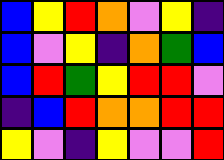[["blue", "yellow", "red", "orange", "violet", "yellow", "indigo"], ["blue", "violet", "yellow", "indigo", "orange", "green", "blue"], ["blue", "red", "green", "yellow", "red", "red", "violet"], ["indigo", "blue", "red", "orange", "orange", "red", "red"], ["yellow", "violet", "indigo", "yellow", "violet", "violet", "red"]]